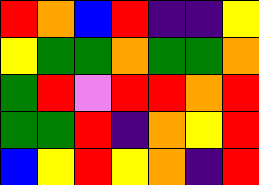[["red", "orange", "blue", "red", "indigo", "indigo", "yellow"], ["yellow", "green", "green", "orange", "green", "green", "orange"], ["green", "red", "violet", "red", "red", "orange", "red"], ["green", "green", "red", "indigo", "orange", "yellow", "red"], ["blue", "yellow", "red", "yellow", "orange", "indigo", "red"]]